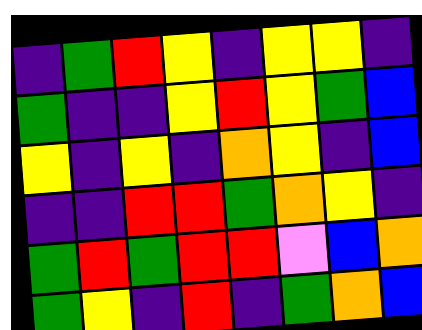[["indigo", "green", "red", "yellow", "indigo", "yellow", "yellow", "indigo"], ["green", "indigo", "indigo", "yellow", "red", "yellow", "green", "blue"], ["yellow", "indigo", "yellow", "indigo", "orange", "yellow", "indigo", "blue"], ["indigo", "indigo", "red", "red", "green", "orange", "yellow", "indigo"], ["green", "red", "green", "red", "red", "violet", "blue", "orange"], ["green", "yellow", "indigo", "red", "indigo", "green", "orange", "blue"]]